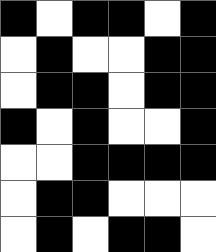[["black", "white", "black", "black", "white", "black"], ["white", "black", "white", "white", "black", "black"], ["white", "black", "black", "white", "black", "black"], ["black", "white", "black", "white", "white", "black"], ["white", "white", "black", "black", "black", "black"], ["white", "black", "black", "white", "white", "white"], ["white", "black", "white", "black", "black", "white"]]